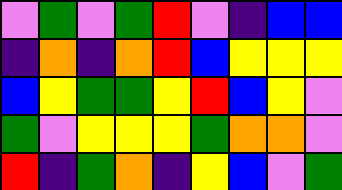[["violet", "green", "violet", "green", "red", "violet", "indigo", "blue", "blue"], ["indigo", "orange", "indigo", "orange", "red", "blue", "yellow", "yellow", "yellow"], ["blue", "yellow", "green", "green", "yellow", "red", "blue", "yellow", "violet"], ["green", "violet", "yellow", "yellow", "yellow", "green", "orange", "orange", "violet"], ["red", "indigo", "green", "orange", "indigo", "yellow", "blue", "violet", "green"]]